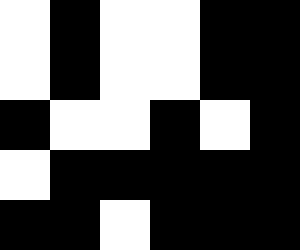[["white", "black", "white", "white", "black", "black"], ["white", "black", "white", "white", "black", "black"], ["black", "white", "white", "black", "white", "black"], ["white", "black", "black", "black", "black", "black"], ["black", "black", "white", "black", "black", "black"]]